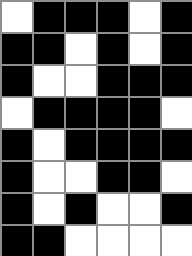[["white", "black", "black", "black", "white", "black"], ["black", "black", "white", "black", "white", "black"], ["black", "white", "white", "black", "black", "black"], ["white", "black", "black", "black", "black", "white"], ["black", "white", "black", "black", "black", "black"], ["black", "white", "white", "black", "black", "white"], ["black", "white", "black", "white", "white", "black"], ["black", "black", "white", "white", "white", "white"]]